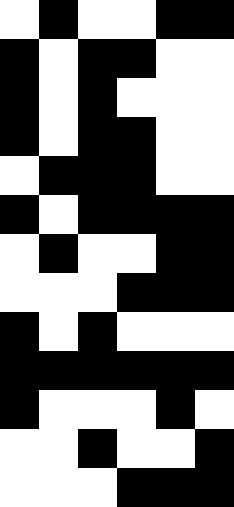[["white", "black", "white", "white", "black", "black"], ["black", "white", "black", "black", "white", "white"], ["black", "white", "black", "white", "white", "white"], ["black", "white", "black", "black", "white", "white"], ["white", "black", "black", "black", "white", "white"], ["black", "white", "black", "black", "black", "black"], ["white", "black", "white", "white", "black", "black"], ["white", "white", "white", "black", "black", "black"], ["black", "white", "black", "white", "white", "white"], ["black", "black", "black", "black", "black", "black"], ["black", "white", "white", "white", "black", "white"], ["white", "white", "black", "white", "white", "black"], ["white", "white", "white", "black", "black", "black"]]